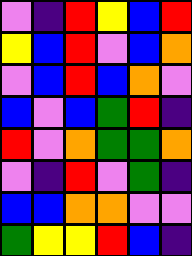[["violet", "indigo", "red", "yellow", "blue", "red"], ["yellow", "blue", "red", "violet", "blue", "orange"], ["violet", "blue", "red", "blue", "orange", "violet"], ["blue", "violet", "blue", "green", "red", "indigo"], ["red", "violet", "orange", "green", "green", "orange"], ["violet", "indigo", "red", "violet", "green", "indigo"], ["blue", "blue", "orange", "orange", "violet", "violet"], ["green", "yellow", "yellow", "red", "blue", "indigo"]]